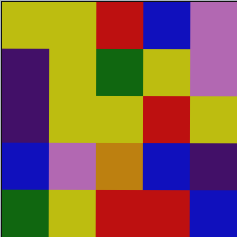[["yellow", "yellow", "red", "blue", "violet"], ["indigo", "yellow", "green", "yellow", "violet"], ["indigo", "yellow", "yellow", "red", "yellow"], ["blue", "violet", "orange", "blue", "indigo"], ["green", "yellow", "red", "red", "blue"]]